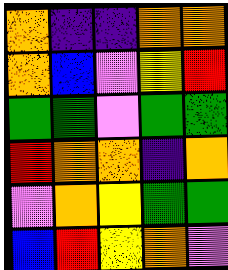[["orange", "indigo", "indigo", "orange", "orange"], ["orange", "blue", "violet", "yellow", "red"], ["green", "green", "violet", "green", "green"], ["red", "orange", "orange", "indigo", "orange"], ["violet", "orange", "yellow", "green", "green"], ["blue", "red", "yellow", "orange", "violet"]]